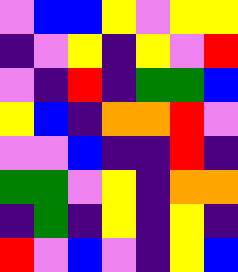[["violet", "blue", "blue", "yellow", "violet", "yellow", "yellow"], ["indigo", "violet", "yellow", "indigo", "yellow", "violet", "red"], ["violet", "indigo", "red", "indigo", "green", "green", "blue"], ["yellow", "blue", "indigo", "orange", "orange", "red", "violet"], ["violet", "violet", "blue", "indigo", "indigo", "red", "indigo"], ["green", "green", "violet", "yellow", "indigo", "orange", "orange"], ["indigo", "green", "indigo", "yellow", "indigo", "yellow", "indigo"], ["red", "violet", "blue", "violet", "indigo", "yellow", "blue"]]